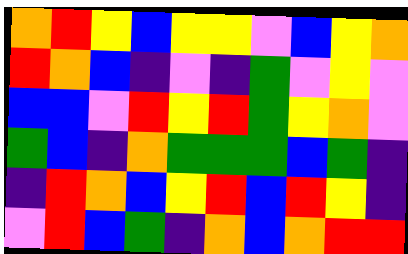[["orange", "red", "yellow", "blue", "yellow", "yellow", "violet", "blue", "yellow", "orange"], ["red", "orange", "blue", "indigo", "violet", "indigo", "green", "violet", "yellow", "violet"], ["blue", "blue", "violet", "red", "yellow", "red", "green", "yellow", "orange", "violet"], ["green", "blue", "indigo", "orange", "green", "green", "green", "blue", "green", "indigo"], ["indigo", "red", "orange", "blue", "yellow", "red", "blue", "red", "yellow", "indigo"], ["violet", "red", "blue", "green", "indigo", "orange", "blue", "orange", "red", "red"]]